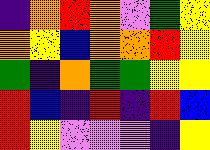[["indigo", "orange", "red", "orange", "violet", "green", "yellow"], ["orange", "yellow", "blue", "orange", "orange", "red", "yellow"], ["green", "indigo", "orange", "green", "green", "yellow", "yellow"], ["red", "blue", "indigo", "red", "indigo", "red", "blue"], ["red", "yellow", "violet", "violet", "violet", "indigo", "yellow"]]